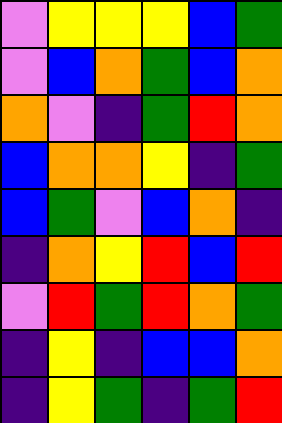[["violet", "yellow", "yellow", "yellow", "blue", "green"], ["violet", "blue", "orange", "green", "blue", "orange"], ["orange", "violet", "indigo", "green", "red", "orange"], ["blue", "orange", "orange", "yellow", "indigo", "green"], ["blue", "green", "violet", "blue", "orange", "indigo"], ["indigo", "orange", "yellow", "red", "blue", "red"], ["violet", "red", "green", "red", "orange", "green"], ["indigo", "yellow", "indigo", "blue", "blue", "orange"], ["indigo", "yellow", "green", "indigo", "green", "red"]]